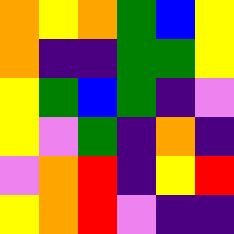[["orange", "yellow", "orange", "green", "blue", "yellow"], ["orange", "indigo", "indigo", "green", "green", "yellow"], ["yellow", "green", "blue", "green", "indigo", "violet"], ["yellow", "violet", "green", "indigo", "orange", "indigo"], ["violet", "orange", "red", "indigo", "yellow", "red"], ["yellow", "orange", "red", "violet", "indigo", "indigo"]]